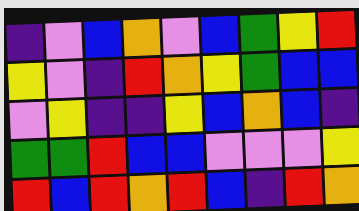[["indigo", "violet", "blue", "orange", "violet", "blue", "green", "yellow", "red"], ["yellow", "violet", "indigo", "red", "orange", "yellow", "green", "blue", "blue"], ["violet", "yellow", "indigo", "indigo", "yellow", "blue", "orange", "blue", "indigo"], ["green", "green", "red", "blue", "blue", "violet", "violet", "violet", "yellow"], ["red", "blue", "red", "orange", "red", "blue", "indigo", "red", "orange"]]